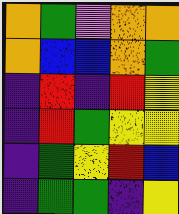[["orange", "green", "violet", "orange", "orange"], ["orange", "blue", "blue", "orange", "green"], ["indigo", "red", "indigo", "red", "yellow"], ["indigo", "red", "green", "yellow", "yellow"], ["indigo", "green", "yellow", "red", "blue"], ["indigo", "green", "green", "indigo", "yellow"]]